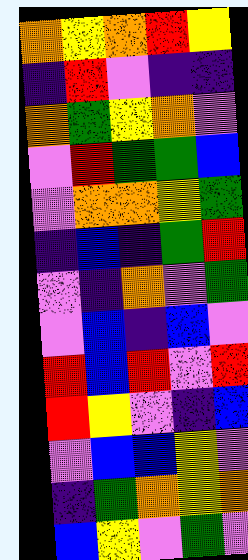[["orange", "yellow", "orange", "red", "yellow"], ["indigo", "red", "violet", "indigo", "indigo"], ["orange", "green", "yellow", "orange", "violet"], ["violet", "red", "green", "green", "blue"], ["violet", "orange", "orange", "yellow", "green"], ["indigo", "blue", "indigo", "green", "red"], ["violet", "indigo", "orange", "violet", "green"], ["violet", "blue", "indigo", "blue", "violet"], ["red", "blue", "red", "violet", "red"], ["red", "yellow", "violet", "indigo", "blue"], ["violet", "blue", "blue", "yellow", "violet"], ["indigo", "green", "orange", "yellow", "orange"], ["blue", "yellow", "violet", "green", "violet"]]